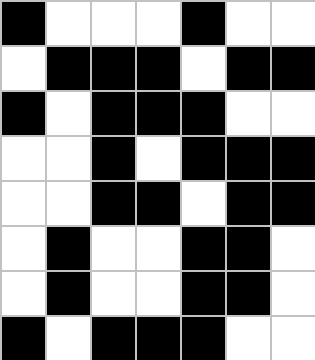[["black", "white", "white", "white", "black", "white", "white"], ["white", "black", "black", "black", "white", "black", "black"], ["black", "white", "black", "black", "black", "white", "white"], ["white", "white", "black", "white", "black", "black", "black"], ["white", "white", "black", "black", "white", "black", "black"], ["white", "black", "white", "white", "black", "black", "white"], ["white", "black", "white", "white", "black", "black", "white"], ["black", "white", "black", "black", "black", "white", "white"]]